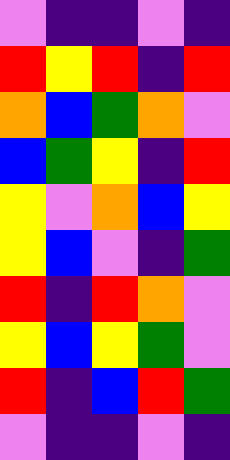[["violet", "indigo", "indigo", "violet", "indigo"], ["red", "yellow", "red", "indigo", "red"], ["orange", "blue", "green", "orange", "violet"], ["blue", "green", "yellow", "indigo", "red"], ["yellow", "violet", "orange", "blue", "yellow"], ["yellow", "blue", "violet", "indigo", "green"], ["red", "indigo", "red", "orange", "violet"], ["yellow", "blue", "yellow", "green", "violet"], ["red", "indigo", "blue", "red", "green"], ["violet", "indigo", "indigo", "violet", "indigo"]]